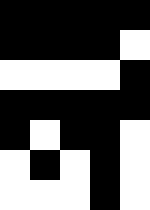[["black", "black", "black", "black", "black"], ["black", "black", "black", "black", "white"], ["white", "white", "white", "white", "black"], ["black", "black", "black", "black", "black"], ["black", "white", "black", "black", "white"], ["white", "black", "white", "black", "white"], ["white", "white", "white", "black", "white"]]